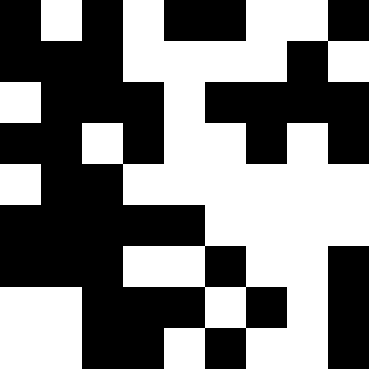[["black", "white", "black", "white", "black", "black", "white", "white", "black"], ["black", "black", "black", "white", "white", "white", "white", "black", "white"], ["white", "black", "black", "black", "white", "black", "black", "black", "black"], ["black", "black", "white", "black", "white", "white", "black", "white", "black"], ["white", "black", "black", "white", "white", "white", "white", "white", "white"], ["black", "black", "black", "black", "black", "white", "white", "white", "white"], ["black", "black", "black", "white", "white", "black", "white", "white", "black"], ["white", "white", "black", "black", "black", "white", "black", "white", "black"], ["white", "white", "black", "black", "white", "black", "white", "white", "black"]]